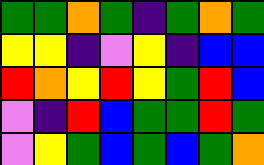[["green", "green", "orange", "green", "indigo", "green", "orange", "green"], ["yellow", "yellow", "indigo", "violet", "yellow", "indigo", "blue", "blue"], ["red", "orange", "yellow", "red", "yellow", "green", "red", "blue"], ["violet", "indigo", "red", "blue", "green", "green", "red", "green"], ["violet", "yellow", "green", "blue", "green", "blue", "green", "orange"]]